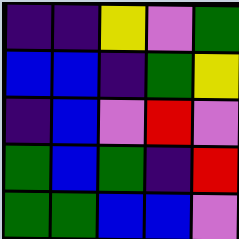[["indigo", "indigo", "yellow", "violet", "green"], ["blue", "blue", "indigo", "green", "yellow"], ["indigo", "blue", "violet", "red", "violet"], ["green", "blue", "green", "indigo", "red"], ["green", "green", "blue", "blue", "violet"]]